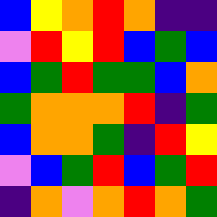[["blue", "yellow", "orange", "red", "orange", "indigo", "indigo"], ["violet", "red", "yellow", "red", "blue", "green", "blue"], ["blue", "green", "red", "green", "green", "blue", "orange"], ["green", "orange", "orange", "orange", "red", "indigo", "green"], ["blue", "orange", "orange", "green", "indigo", "red", "yellow"], ["violet", "blue", "green", "red", "blue", "green", "red"], ["indigo", "orange", "violet", "orange", "red", "orange", "green"]]